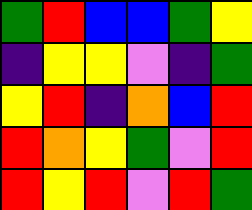[["green", "red", "blue", "blue", "green", "yellow"], ["indigo", "yellow", "yellow", "violet", "indigo", "green"], ["yellow", "red", "indigo", "orange", "blue", "red"], ["red", "orange", "yellow", "green", "violet", "red"], ["red", "yellow", "red", "violet", "red", "green"]]